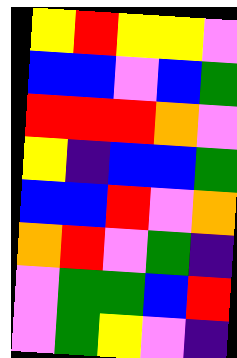[["yellow", "red", "yellow", "yellow", "violet"], ["blue", "blue", "violet", "blue", "green"], ["red", "red", "red", "orange", "violet"], ["yellow", "indigo", "blue", "blue", "green"], ["blue", "blue", "red", "violet", "orange"], ["orange", "red", "violet", "green", "indigo"], ["violet", "green", "green", "blue", "red"], ["violet", "green", "yellow", "violet", "indigo"]]